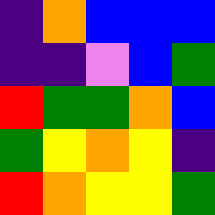[["indigo", "orange", "blue", "blue", "blue"], ["indigo", "indigo", "violet", "blue", "green"], ["red", "green", "green", "orange", "blue"], ["green", "yellow", "orange", "yellow", "indigo"], ["red", "orange", "yellow", "yellow", "green"]]